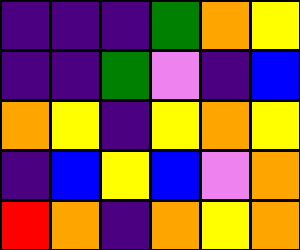[["indigo", "indigo", "indigo", "green", "orange", "yellow"], ["indigo", "indigo", "green", "violet", "indigo", "blue"], ["orange", "yellow", "indigo", "yellow", "orange", "yellow"], ["indigo", "blue", "yellow", "blue", "violet", "orange"], ["red", "orange", "indigo", "orange", "yellow", "orange"]]